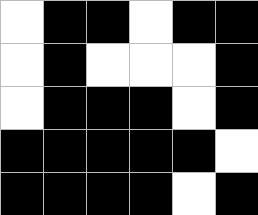[["white", "black", "black", "white", "black", "black"], ["white", "black", "white", "white", "white", "black"], ["white", "black", "black", "black", "white", "black"], ["black", "black", "black", "black", "black", "white"], ["black", "black", "black", "black", "white", "black"]]